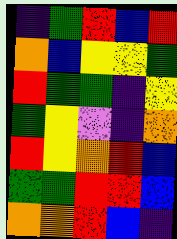[["indigo", "green", "red", "blue", "red"], ["orange", "blue", "yellow", "yellow", "green"], ["red", "green", "green", "indigo", "yellow"], ["green", "yellow", "violet", "indigo", "orange"], ["red", "yellow", "orange", "red", "blue"], ["green", "green", "red", "red", "blue"], ["orange", "orange", "red", "blue", "indigo"]]